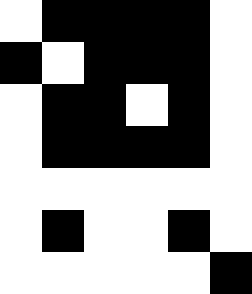[["white", "black", "black", "black", "black", "white"], ["black", "white", "black", "black", "black", "white"], ["white", "black", "black", "white", "black", "white"], ["white", "black", "black", "black", "black", "white"], ["white", "white", "white", "white", "white", "white"], ["white", "black", "white", "white", "black", "white"], ["white", "white", "white", "white", "white", "black"]]